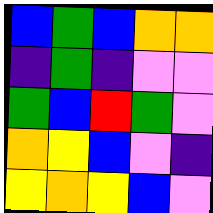[["blue", "green", "blue", "orange", "orange"], ["indigo", "green", "indigo", "violet", "violet"], ["green", "blue", "red", "green", "violet"], ["orange", "yellow", "blue", "violet", "indigo"], ["yellow", "orange", "yellow", "blue", "violet"]]